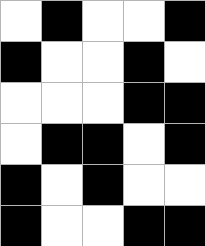[["white", "black", "white", "white", "black"], ["black", "white", "white", "black", "white"], ["white", "white", "white", "black", "black"], ["white", "black", "black", "white", "black"], ["black", "white", "black", "white", "white"], ["black", "white", "white", "black", "black"]]